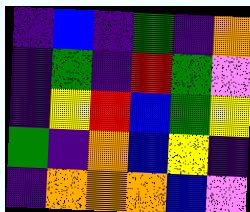[["indigo", "blue", "indigo", "green", "indigo", "orange"], ["indigo", "green", "indigo", "red", "green", "violet"], ["indigo", "yellow", "red", "blue", "green", "yellow"], ["green", "indigo", "orange", "blue", "yellow", "indigo"], ["indigo", "orange", "orange", "orange", "blue", "violet"]]